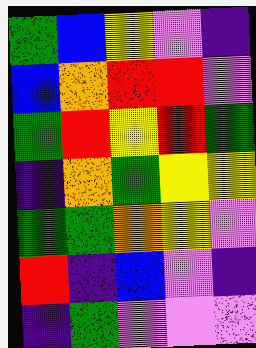[["green", "blue", "yellow", "violet", "indigo"], ["blue", "orange", "red", "red", "violet"], ["green", "red", "yellow", "red", "green"], ["indigo", "orange", "green", "yellow", "yellow"], ["green", "green", "orange", "yellow", "violet"], ["red", "indigo", "blue", "violet", "indigo"], ["indigo", "green", "violet", "violet", "violet"]]